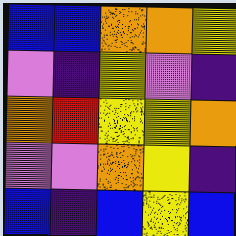[["blue", "blue", "orange", "orange", "yellow"], ["violet", "indigo", "yellow", "violet", "indigo"], ["orange", "red", "yellow", "yellow", "orange"], ["violet", "violet", "orange", "yellow", "indigo"], ["blue", "indigo", "blue", "yellow", "blue"]]